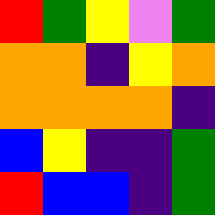[["red", "green", "yellow", "violet", "green"], ["orange", "orange", "indigo", "yellow", "orange"], ["orange", "orange", "orange", "orange", "indigo"], ["blue", "yellow", "indigo", "indigo", "green"], ["red", "blue", "blue", "indigo", "green"]]